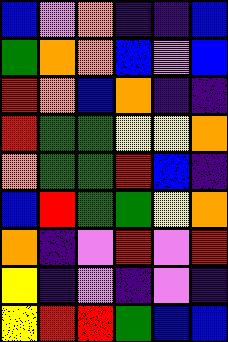[["blue", "violet", "orange", "indigo", "indigo", "blue"], ["green", "orange", "orange", "blue", "violet", "blue"], ["red", "orange", "blue", "orange", "indigo", "indigo"], ["red", "green", "green", "yellow", "yellow", "orange"], ["orange", "green", "green", "red", "blue", "indigo"], ["blue", "red", "green", "green", "yellow", "orange"], ["orange", "indigo", "violet", "red", "violet", "red"], ["yellow", "indigo", "violet", "indigo", "violet", "indigo"], ["yellow", "red", "red", "green", "blue", "blue"]]